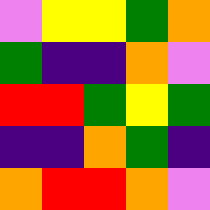[["violet", "yellow", "yellow", "green", "orange"], ["green", "indigo", "indigo", "orange", "violet"], ["red", "red", "green", "yellow", "green"], ["indigo", "indigo", "orange", "green", "indigo"], ["orange", "red", "red", "orange", "violet"]]